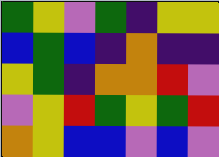[["green", "yellow", "violet", "green", "indigo", "yellow", "yellow"], ["blue", "green", "blue", "indigo", "orange", "indigo", "indigo"], ["yellow", "green", "indigo", "orange", "orange", "red", "violet"], ["violet", "yellow", "red", "green", "yellow", "green", "red"], ["orange", "yellow", "blue", "blue", "violet", "blue", "violet"]]